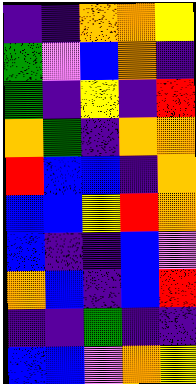[["indigo", "indigo", "orange", "orange", "yellow"], ["green", "violet", "blue", "orange", "indigo"], ["green", "indigo", "yellow", "indigo", "red"], ["orange", "green", "indigo", "orange", "orange"], ["red", "blue", "blue", "indigo", "orange"], ["blue", "blue", "yellow", "red", "orange"], ["blue", "indigo", "indigo", "blue", "violet"], ["orange", "blue", "indigo", "blue", "red"], ["indigo", "indigo", "green", "indigo", "indigo"], ["blue", "blue", "violet", "orange", "yellow"]]